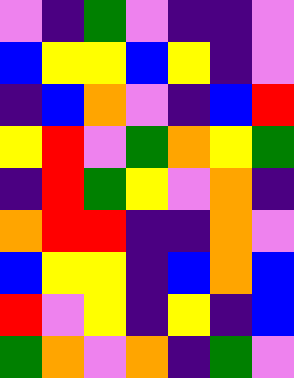[["violet", "indigo", "green", "violet", "indigo", "indigo", "violet"], ["blue", "yellow", "yellow", "blue", "yellow", "indigo", "violet"], ["indigo", "blue", "orange", "violet", "indigo", "blue", "red"], ["yellow", "red", "violet", "green", "orange", "yellow", "green"], ["indigo", "red", "green", "yellow", "violet", "orange", "indigo"], ["orange", "red", "red", "indigo", "indigo", "orange", "violet"], ["blue", "yellow", "yellow", "indigo", "blue", "orange", "blue"], ["red", "violet", "yellow", "indigo", "yellow", "indigo", "blue"], ["green", "orange", "violet", "orange", "indigo", "green", "violet"]]